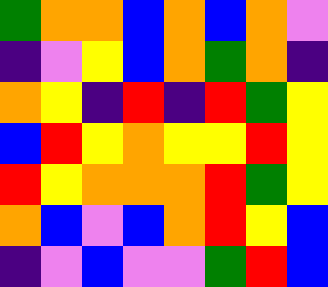[["green", "orange", "orange", "blue", "orange", "blue", "orange", "violet"], ["indigo", "violet", "yellow", "blue", "orange", "green", "orange", "indigo"], ["orange", "yellow", "indigo", "red", "indigo", "red", "green", "yellow"], ["blue", "red", "yellow", "orange", "yellow", "yellow", "red", "yellow"], ["red", "yellow", "orange", "orange", "orange", "red", "green", "yellow"], ["orange", "blue", "violet", "blue", "orange", "red", "yellow", "blue"], ["indigo", "violet", "blue", "violet", "violet", "green", "red", "blue"]]